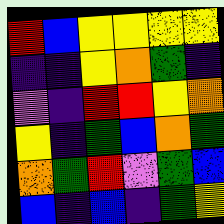[["red", "blue", "yellow", "yellow", "yellow", "yellow"], ["indigo", "indigo", "yellow", "orange", "green", "indigo"], ["violet", "indigo", "red", "red", "yellow", "orange"], ["yellow", "indigo", "green", "blue", "orange", "green"], ["orange", "green", "red", "violet", "green", "blue"], ["blue", "indigo", "blue", "indigo", "green", "yellow"]]